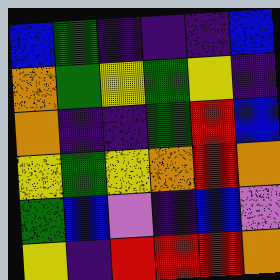[["blue", "green", "indigo", "indigo", "indigo", "blue"], ["orange", "green", "yellow", "green", "yellow", "indigo"], ["orange", "indigo", "indigo", "green", "red", "blue"], ["yellow", "green", "yellow", "orange", "red", "orange"], ["green", "blue", "violet", "indigo", "blue", "violet"], ["yellow", "indigo", "red", "red", "red", "orange"]]